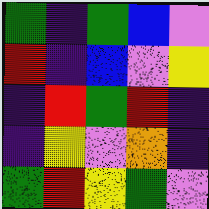[["green", "indigo", "green", "blue", "violet"], ["red", "indigo", "blue", "violet", "yellow"], ["indigo", "red", "green", "red", "indigo"], ["indigo", "yellow", "violet", "orange", "indigo"], ["green", "red", "yellow", "green", "violet"]]